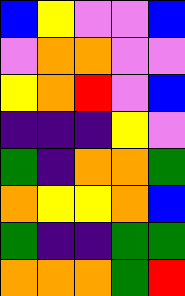[["blue", "yellow", "violet", "violet", "blue"], ["violet", "orange", "orange", "violet", "violet"], ["yellow", "orange", "red", "violet", "blue"], ["indigo", "indigo", "indigo", "yellow", "violet"], ["green", "indigo", "orange", "orange", "green"], ["orange", "yellow", "yellow", "orange", "blue"], ["green", "indigo", "indigo", "green", "green"], ["orange", "orange", "orange", "green", "red"]]